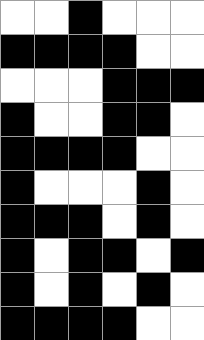[["white", "white", "black", "white", "white", "white"], ["black", "black", "black", "black", "white", "white"], ["white", "white", "white", "black", "black", "black"], ["black", "white", "white", "black", "black", "white"], ["black", "black", "black", "black", "white", "white"], ["black", "white", "white", "white", "black", "white"], ["black", "black", "black", "white", "black", "white"], ["black", "white", "black", "black", "white", "black"], ["black", "white", "black", "white", "black", "white"], ["black", "black", "black", "black", "white", "white"]]